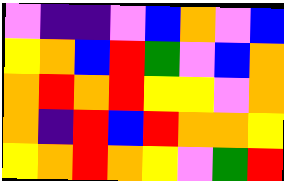[["violet", "indigo", "indigo", "violet", "blue", "orange", "violet", "blue"], ["yellow", "orange", "blue", "red", "green", "violet", "blue", "orange"], ["orange", "red", "orange", "red", "yellow", "yellow", "violet", "orange"], ["orange", "indigo", "red", "blue", "red", "orange", "orange", "yellow"], ["yellow", "orange", "red", "orange", "yellow", "violet", "green", "red"]]